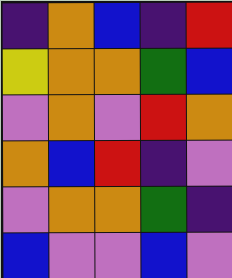[["indigo", "orange", "blue", "indigo", "red"], ["yellow", "orange", "orange", "green", "blue"], ["violet", "orange", "violet", "red", "orange"], ["orange", "blue", "red", "indigo", "violet"], ["violet", "orange", "orange", "green", "indigo"], ["blue", "violet", "violet", "blue", "violet"]]